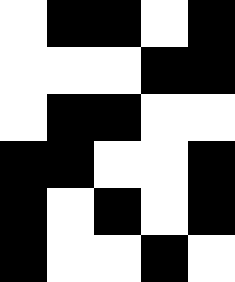[["white", "black", "black", "white", "black"], ["white", "white", "white", "black", "black"], ["white", "black", "black", "white", "white"], ["black", "black", "white", "white", "black"], ["black", "white", "black", "white", "black"], ["black", "white", "white", "black", "white"]]